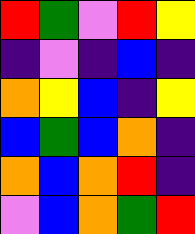[["red", "green", "violet", "red", "yellow"], ["indigo", "violet", "indigo", "blue", "indigo"], ["orange", "yellow", "blue", "indigo", "yellow"], ["blue", "green", "blue", "orange", "indigo"], ["orange", "blue", "orange", "red", "indigo"], ["violet", "blue", "orange", "green", "red"]]